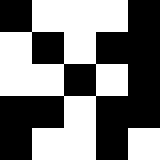[["black", "white", "white", "white", "black"], ["white", "black", "white", "black", "black"], ["white", "white", "black", "white", "black"], ["black", "black", "white", "black", "black"], ["black", "white", "white", "black", "white"]]